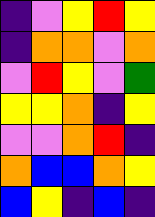[["indigo", "violet", "yellow", "red", "yellow"], ["indigo", "orange", "orange", "violet", "orange"], ["violet", "red", "yellow", "violet", "green"], ["yellow", "yellow", "orange", "indigo", "yellow"], ["violet", "violet", "orange", "red", "indigo"], ["orange", "blue", "blue", "orange", "yellow"], ["blue", "yellow", "indigo", "blue", "indigo"]]